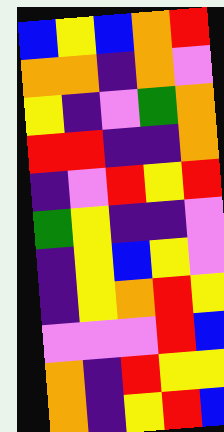[["blue", "yellow", "blue", "orange", "red"], ["orange", "orange", "indigo", "orange", "violet"], ["yellow", "indigo", "violet", "green", "orange"], ["red", "red", "indigo", "indigo", "orange"], ["indigo", "violet", "red", "yellow", "red"], ["green", "yellow", "indigo", "indigo", "violet"], ["indigo", "yellow", "blue", "yellow", "violet"], ["indigo", "yellow", "orange", "red", "yellow"], ["violet", "violet", "violet", "red", "blue"], ["orange", "indigo", "red", "yellow", "yellow"], ["orange", "indigo", "yellow", "red", "blue"]]